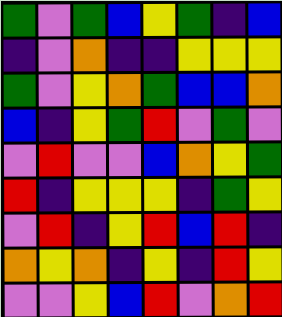[["green", "violet", "green", "blue", "yellow", "green", "indigo", "blue"], ["indigo", "violet", "orange", "indigo", "indigo", "yellow", "yellow", "yellow"], ["green", "violet", "yellow", "orange", "green", "blue", "blue", "orange"], ["blue", "indigo", "yellow", "green", "red", "violet", "green", "violet"], ["violet", "red", "violet", "violet", "blue", "orange", "yellow", "green"], ["red", "indigo", "yellow", "yellow", "yellow", "indigo", "green", "yellow"], ["violet", "red", "indigo", "yellow", "red", "blue", "red", "indigo"], ["orange", "yellow", "orange", "indigo", "yellow", "indigo", "red", "yellow"], ["violet", "violet", "yellow", "blue", "red", "violet", "orange", "red"]]